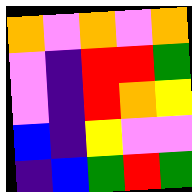[["orange", "violet", "orange", "violet", "orange"], ["violet", "indigo", "red", "red", "green"], ["violet", "indigo", "red", "orange", "yellow"], ["blue", "indigo", "yellow", "violet", "violet"], ["indigo", "blue", "green", "red", "green"]]